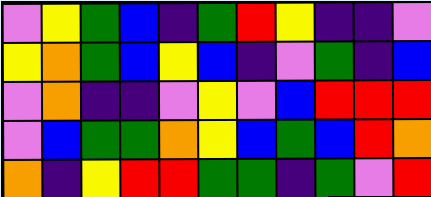[["violet", "yellow", "green", "blue", "indigo", "green", "red", "yellow", "indigo", "indigo", "violet"], ["yellow", "orange", "green", "blue", "yellow", "blue", "indigo", "violet", "green", "indigo", "blue"], ["violet", "orange", "indigo", "indigo", "violet", "yellow", "violet", "blue", "red", "red", "red"], ["violet", "blue", "green", "green", "orange", "yellow", "blue", "green", "blue", "red", "orange"], ["orange", "indigo", "yellow", "red", "red", "green", "green", "indigo", "green", "violet", "red"]]